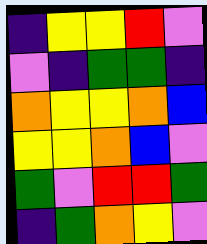[["indigo", "yellow", "yellow", "red", "violet"], ["violet", "indigo", "green", "green", "indigo"], ["orange", "yellow", "yellow", "orange", "blue"], ["yellow", "yellow", "orange", "blue", "violet"], ["green", "violet", "red", "red", "green"], ["indigo", "green", "orange", "yellow", "violet"]]